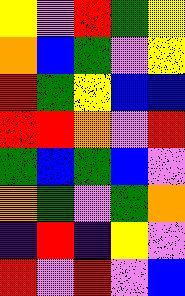[["yellow", "violet", "red", "green", "yellow"], ["orange", "blue", "green", "violet", "yellow"], ["red", "green", "yellow", "blue", "blue"], ["red", "red", "orange", "violet", "red"], ["green", "blue", "green", "blue", "violet"], ["orange", "green", "violet", "green", "orange"], ["indigo", "red", "indigo", "yellow", "violet"], ["red", "violet", "red", "violet", "blue"]]